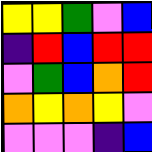[["yellow", "yellow", "green", "violet", "blue"], ["indigo", "red", "blue", "red", "red"], ["violet", "green", "blue", "orange", "red"], ["orange", "yellow", "orange", "yellow", "violet"], ["violet", "violet", "violet", "indigo", "blue"]]